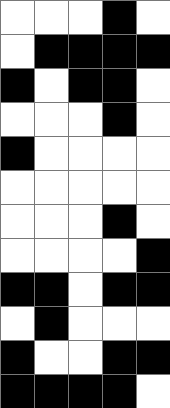[["white", "white", "white", "black", "white"], ["white", "black", "black", "black", "black"], ["black", "white", "black", "black", "white"], ["white", "white", "white", "black", "white"], ["black", "white", "white", "white", "white"], ["white", "white", "white", "white", "white"], ["white", "white", "white", "black", "white"], ["white", "white", "white", "white", "black"], ["black", "black", "white", "black", "black"], ["white", "black", "white", "white", "white"], ["black", "white", "white", "black", "black"], ["black", "black", "black", "black", "white"]]